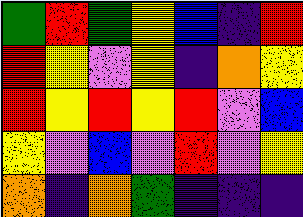[["green", "red", "green", "yellow", "blue", "indigo", "red"], ["red", "yellow", "violet", "yellow", "indigo", "orange", "yellow"], ["red", "yellow", "red", "yellow", "red", "violet", "blue"], ["yellow", "violet", "blue", "violet", "red", "violet", "yellow"], ["orange", "indigo", "orange", "green", "indigo", "indigo", "indigo"]]